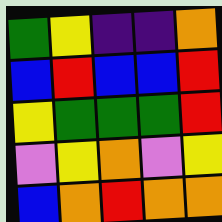[["green", "yellow", "indigo", "indigo", "orange"], ["blue", "red", "blue", "blue", "red"], ["yellow", "green", "green", "green", "red"], ["violet", "yellow", "orange", "violet", "yellow"], ["blue", "orange", "red", "orange", "orange"]]